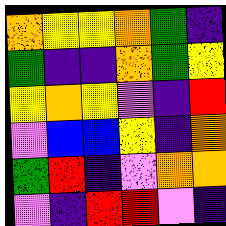[["orange", "yellow", "yellow", "orange", "green", "indigo"], ["green", "indigo", "indigo", "orange", "green", "yellow"], ["yellow", "orange", "yellow", "violet", "indigo", "red"], ["violet", "blue", "blue", "yellow", "indigo", "orange"], ["green", "red", "indigo", "violet", "orange", "orange"], ["violet", "indigo", "red", "red", "violet", "indigo"]]